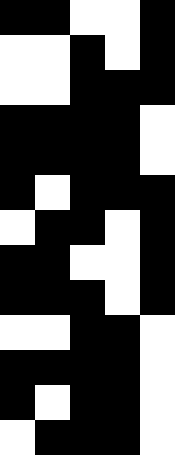[["black", "black", "white", "white", "black"], ["white", "white", "black", "white", "black"], ["white", "white", "black", "black", "black"], ["black", "black", "black", "black", "white"], ["black", "black", "black", "black", "white"], ["black", "white", "black", "black", "black"], ["white", "black", "black", "white", "black"], ["black", "black", "white", "white", "black"], ["black", "black", "black", "white", "black"], ["white", "white", "black", "black", "white"], ["black", "black", "black", "black", "white"], ["black", "white", "black", "black", "white"], ["white", "black", "black", "black", "white"]]